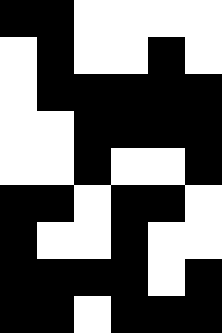[["black", "black", "white", "white", "white", "white"], ["white", "black", "white", "white", "black", "white"], ["white", "black", "black", "black", "black", "black"], ["white", "white", "black", "black", "black", "black"], ["white", "white", "black", "white", "white", "black"], ["black", "black", "white", "black", "black", "white"], ["black", "white", "white", "black", "white", "white"], ["black", "black", "black", "black", "white", "black"], ["black", "black", "white", "black", "black", "black"]]